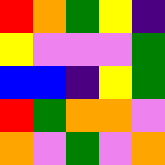[["red", "orange", "green", "yellow", "indigo"], ["yellow", "violet", "violet", "violet", "green"], ["blue", "blue", "indigo", "yellow", "green"], ["red", "green", "orange", "orange", "violet"], ["orange", "violet", "green", "violet", "orange"]]